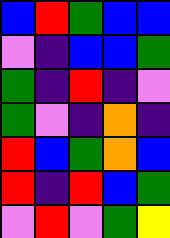[["blue", "red", "green", "blue", "blue"], ["violet", "indigo", "blue", "blue", "green"], ["green", "indigo", "red", "indigo", "violet"], ["green", "violet", "indigo", "orange", "indigo"], ["red", "blue", "green", "orange", "blue"], ["red", "indigo", "red", "blue", "green"], ["violet", "red", "violet", "green", "yellow"]]